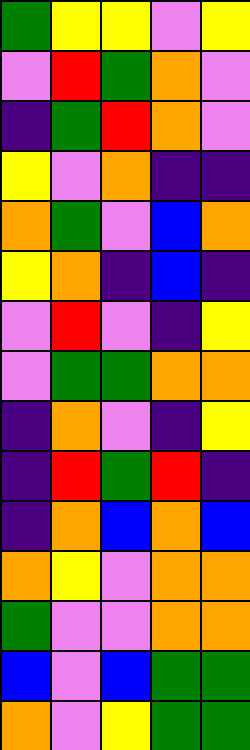[["green", "yellow", "yellow", "violet", "yellow"], ["violet", "red", "green", "orange", "violet"], ["indigo", "green", "red", "orange", "violet"], ["yellow", "violet", "orange", "indigo", "indigo"], ["orange", "green", "violet", "blue", "orange"], ["yellow", "orange", "indigo", "blue", "indigo"], ["violet", "red", "violet", "indigo", "yellow"], ["violet", "green", "green", "orange", "orange"], ["indigo", "orange", "violet", "indigo", "yellow"], ["indigo", "red", "green", "red", "indigo"], ["indigo", "orange", "blue", "orange", "blue"], ["orange", "yellow", "violet", "orange", "orange"], ["green", "violet", "violet", "orange", "orange"], ["blue", "violet", "blue", "green", "green"], ["orange", "violet", "yellow", "green", "green"]]